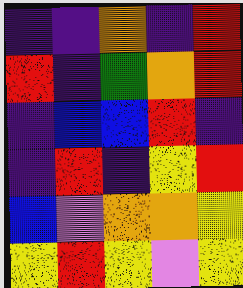[["indigo", "indigo", "orange", "indigo", "red"], ["red", "indigo", "green", "orange", "red"], ["indigo", "blue", "blue", "red", "indigo"], ["indigo", "red", "indigo", "yellow", "red"], ["blue", "violet", "orange", "orange", "yellow"], ["yellow", "red", "yellow", "violet", "yellow"]]